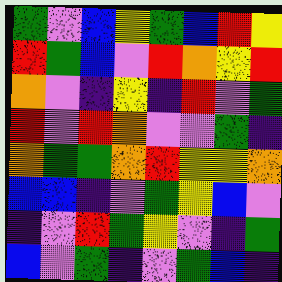[["green", "violet", "blue", "yellow", "green", "blue", "red", "yellow"], ["red", "green", "blue", "violet", "red", "orange", "yellow", "red"], ["orange", "violet", "indigo", "yellow", "indigo", "red", "violet", "green"], ["red", "violet", "red", "orange", "violet", "violet", "green", "indigo"], ["orange", "green", "green", "orange", "red", "yellow", "yellow", "orange"], ["blue", "blue", "indigo", "violet", "green", "yellow", "blue", "violet"], ["indigo", "violet", "red", "green", "yellow", "violet", "indigo", "green"], ["blue", "violet", "green", "indigo", "violet", "green", "blue", "indigo"]]